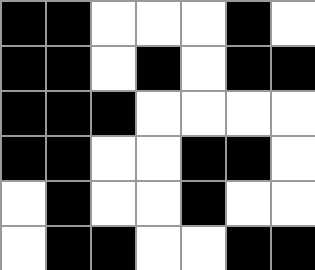[["black", "black", "white", "white", "white", "black", "white"], ["black", "black", "white", "black", "white", "black", "black"], ["black", "black", "black", "white", "white", "white", "white"], ["black", "black", "white", "white", "black", "black", "white"], ["white", "black", "white", "white", "black", "white", "white"], ["white", "black", "black", "white", "white", "black", "black"]]